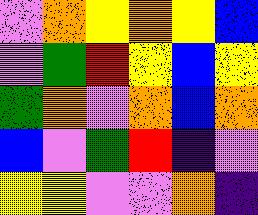[["violet", "orange", "yellow", "orange", "yellow", "blue"], ["violet", "green", "red", "yellow", "blue", "yellow"], ["green", "orange", "violet", "orange", "blue", "orange"], ["blue", "violet", "green", "red", "indigo", "violet"], ["yellow", "yellow", "violet", "violet", "orange", "indigo"]]